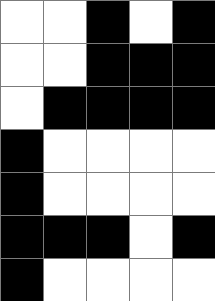[["white", "white", "black", "white", "black"], ["white", "white", "black", "black", "black"], ["white", "black", "black", "black", "black"], ["black", "white", "white", "white", "white"], ["black", "white", "white", "white", "white"], ["black", "black", "black", "white", "black"], ["black", "white", "white", "white", "white"]]